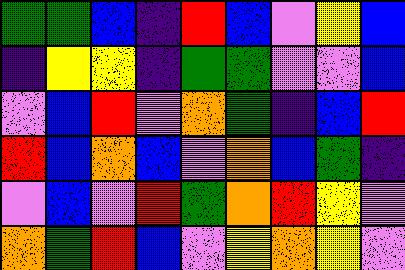[["green", "green", "blue", "indigo", "red", "blue", "violet", "yellow", "blue"], ["indigo", "yellow", "yellow", "indigo", "green", "green", "violet", "violet", "blue"], ["violet", "blue", "red", "violet", "orange", "green", "indigo", "blue", "red"], ["red", "blue", "orange", "blue", "violet", "orange", "blue", "green", "indigo"], ["violet", "blue", "violet", "red", "green", "orange", "red", "yellow", "violet"], ["orange", "green", "red", "blue", "violet", "yellow", "orange", "yellow", "violet"]]